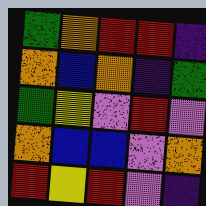[["green", "orange", "red", "red", "indigo"], ["orange", "blue", "orange", "indigo", "green"], ["green", "yellow", "violet", "red", "violet"], ["orange", "blue", "blue", "violet", "orange"], ["red", "yellow", "red", "violet", "indigo"]]